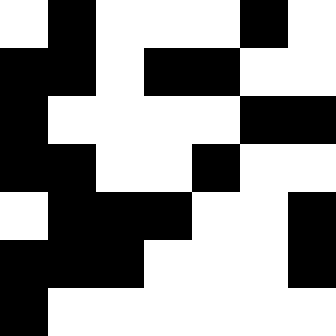[["white", "black", "white", "white", "white", "black", "white"], ["black", "black", "white", "black", "black", "white", "white"], ["black", "white", "white", "white", "white", "black", "black"], ["black", "black", "white", "white", "black", "white", "white"], ["white", "black", "black", "black", "white", "white", "black"], ["black", "black", "black", "white", "white", "white", "black"], ["black", "white", "white", "white", "white", "white", "white"]]